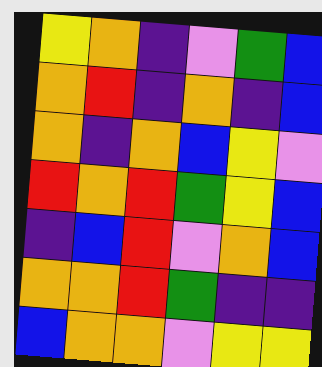[["yellow", "orange", "indigo", "violet", "green", "blue"], ["orange", "red", "indigo", "orange", "indigo", "blue"], ["orange", "indigo", "orange", "blue", "yellow", "violet"], ["red", "orange", "red", "green", "yellow", "blue"], ["indigo", "blue", "red", "violet", "orange", "blue"], ["orange", "orange", "red", "green", "indigo", "indigo"], ["blue", "orange", "orange", "violet", "yellow", "yellow"]]